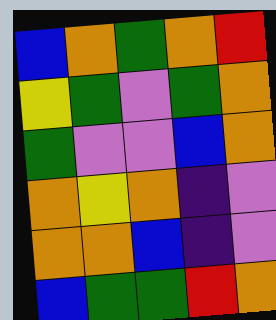[["blue", "orange", "green", "orange", "red"], ["yellow", "green", "violet", "green", "orange"], ["green", "violet", "violet", "blue", "orange"], ["orange", "yellow", "orange", "indigo", "violet"], ["orange", "orange", "blue", "indigo", "violet"], ["blue", "green", "green", "red", "orange"]]